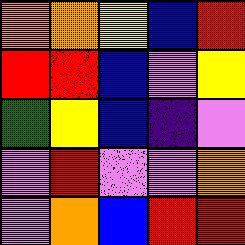[["orange", "orange", "yellow", "blue", "red"], ["red", "red", "blue", "violet", "yellow"], ["green", "yellow", "blue", "indigo", "violet"], ["violet", "red", "violet", "violet", "orange"], ["violet", "orange", "blue", "red", "red"]]